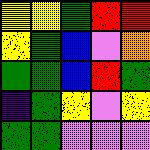[["yellow", "yellow", "green", "red", "red"], ["yellow", "green", "blue", "violet", "orange"], ["green", "green", "blue", "red", "green"], ["indigo", "green", "yellow", "violet", "yellow"], ["green", "green", "violet", "violet", "violet"]]